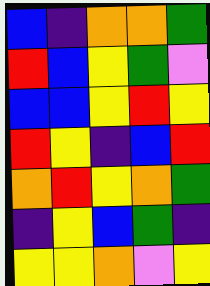[["blue", "indigo", "orange", "orange", "green"], ["red", "blue", "yellow", "green", "violet"], ["blue", "blue", "yellow", "red", "yellow"], ["red", "yellow", "indigo", "blue", "red"], ["orange", "red", "yellow", "orange", "green"], ["indigo", "yellow", "blue", "green", "indigo"], ["yellow", "yellow", "orange", "violet", "yellow"]]